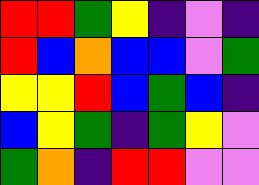[["red", "red", "green", "yellow", "indigo", "violet", "indigo"], ["red", "blue", "orange", "blue", "blue", "violet", "green"], ["yellow", "yellow", "red", "blue", "green", "blue", "indigo"], ["blue", "yellow", "green", "indigo", "green", "yellow", "violet"], ["green", "orange", "indigo", "red", "red", "violet", "violet"]]